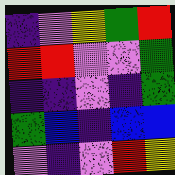[["indigo", "violet", "yellow", "green", "red"], ["red", "red", "violet", "violet", "green"], ["indigo", "indigo", "violet", "indigo", "green"], ["green", "blue", "indigo", "blue", "blue"], ["violet", "indigo", "violet", "red", "yellow"]]